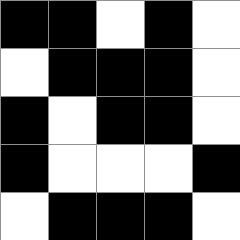[["black", "black", "white", "black", "white"], ["white", "black", "black", "black", "white"], ["black", "white", "black", "black", "white"], ["black", "white", "white", "white", "black"], ["white", "black", "black", "black", "white"]]